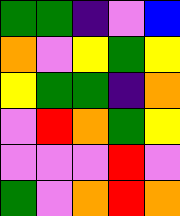[["green", "green", "indigo", "violet", "blue"], ["orange", "violet", "yellow", "green", "yellow"], ["yellow", "green", "green", "indigo", "orange"], ["violet", "red", "orange", "green", "yellow"], ["violet", "violet", "violet", "red", "violet"], ["green", "violet", "orange", "red", "orange"]]